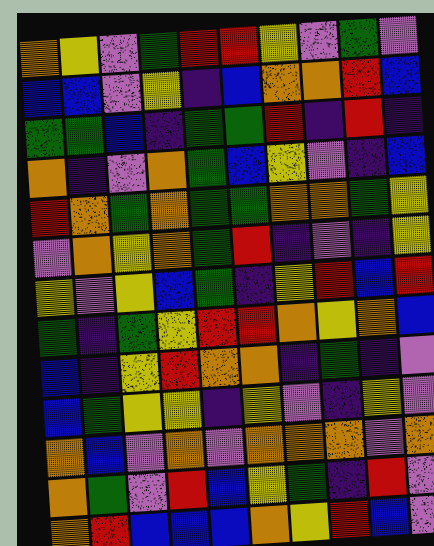[["orange", "yellow", "violet", "green", "red", "red", "yellow", "violet", "green", "violet"], ["blue", "blue", "violet", "yellow", "indigo", "blue", "orange", "orange", "red", "blue"], ["green", "green", "blue", "indigo", "green", "green", "red", "indigo", "red", "indigo"], ["orange", "indigo", "violet", "orange", "green", "blue", "yellow", "violet", "indigo", "blue"], ["red", "orange", "green", "orange", "green", "green", "orange", "orange", "green", "yellow"], ["violet", "orange", "yellow", "orange", "green", "red", "indigo", "violet", "indigo", "yellow"], ["yellow", "violet", "yellow", "blue", "green", "indigo", "yellow", "red", "blue", "red"], ["green", "indigo", "green", "yellow", "red", "red", "orange", "yellow", "orange", "blue"], ["blue", "indigo", "yellow", "red", "orange", "orange", "indigo", "green", "indigo", "violet"], ["blue", "green", "yellow", "yellow", "indigo", "yellow", "violet", "indigo", "yellow", "violet"], ["orange", "blue", "violet", "orange", "violet", "orange", "orange", "orange", "violet", "orange"], ["orange", "green", "violet", "red", "blue", "yellow", "green", "indigo", "red", "violet"], ["orange", "red", "blue", "blue", "blue", "orange", "yellow", "red", "blue", "violet"]]